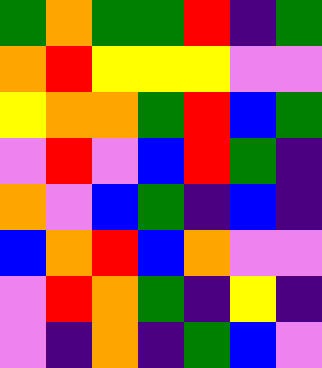[["green", "orange", "green", "green", "red", "indigo", "green"], ["orange", "red", "yellow", "yellow", "yellow", "violet", "violet"], ["yellow", "orange", "orange", "green", "red", "blue", "green"], ["violet", "red", "violet", "blue", "red", "green", "indigo"], ["orange", "violet", "blue", "green", "indigo", "blue", "indigo"], ["blue", "orange", "red", "blue", "orange", "violet", "violet"], ["violet", "red", "orange", "green", "indigo", "yellow", "indigo"], ["violet", "indigo", "orange", "indigo", "green", "blue", "violet"]]